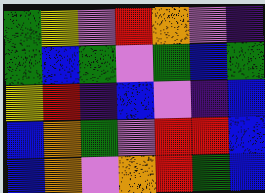[["green", "yellow", "violet", "red", "orange", "violet", "indigo"], ["green", "blue", "green", "violet", "green", "blue", "green"], ["yellow", "red", "indigo", "blue", "violet", "indigo", "blue"], ["blue", "orange", "green", "violet", "red", "red", "blue"], ["blue", "orange", "violet", "orange", "red", "green", "blue"]]